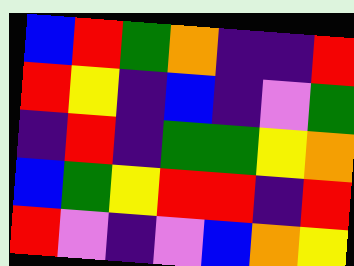[["blue", "red", "green", "orange", "indigo", "indigo", "red"], ["red", "yellow", "indigo", "blue", "indigo", "violet", "green"], ["indigo", "red", "indigo", "green", "green", "yellow", "orange"], ["blue", "green", "yellow", "red", "red", "indigo", "red"], ["red", "violet", "indigo", "violet", "blue", "orange", "yellow"]]